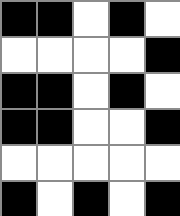[["black", "black", "white", "black", "white"], ["white", "white", "white", "white", "black"], ["black", "black", "white", "black", "white"], ["black", "black", "white", "white", "black"], ["white", "white", "white", "white", "white"], ["black", "white", "black", "white", "black"]]